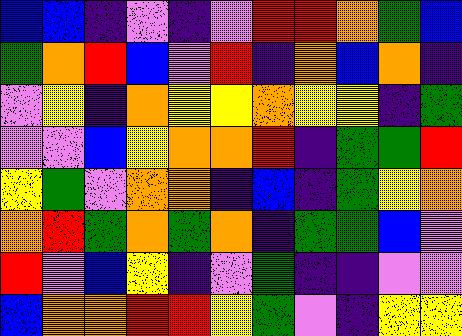[["blue", "blue", "indigo", "violet", "indigo", "violet", "red", "red", "orange", "green", "blue"], ["green", "orange", "red", "blue", "violet", "red", "indigo", "orange", "blue", "orange", "indigo"], ["violet", "yellow", "indigo", "orange", "yellow", "yellow", "orange", "yellow", "yellow", "indigo", "green"], ["violet", "violet", "blue", "yellow", "orange", "orange", "red", "indigo", "green", "green", "red"], ["yellow", "green", "violet", "orange", "orange", "indigo", "blue", "indigo", "green", "yellow", "orange"], ["orange", "red", "green", "orange", "green", "orange", "indigo", "green", "green", "blue", "violet"], ["red", "violet", "blue", "yellow", "indigo", "violet", "green", "indigo", "indigo", "violet", "violet"], ["blue", "orange", "orange", "red", "red", "yellow", "green", "violet", "indigo", "yellow", "yellow"]]